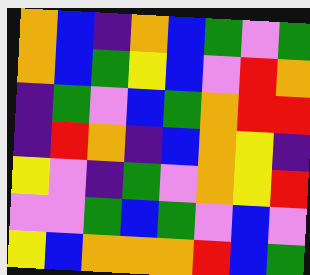[["orange", "blue", "indigo", "orange", "blue", "green", "violet", "green"], ["orange", "blue", "green", "yellow", "blue", "violet", "red", "orange"], ["indigo", "green", "violet", "blue", "green", "orange", "red", "red"], ["indigo", "red", "orange", "indigo", "blue", "orange", "yellow", "indigo"], ["yellow", "violet", "indigo", "green", "violet", "orange", "yellow", "red"], ["violet", "violet", "green", "blue", "green", "violet", "blue", "violet"], ["yellow", "blue", "orange", "orange", "orange", "red", "blue", "green"]]